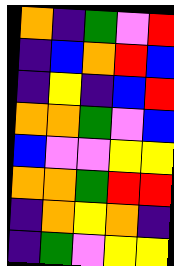[["orange", "indigo", "green", "violet", "red"], ["indigo", "blue", "orange", "red", "blue"], ["indigo", "yellow", "indigo", "blue", "red"], ["orange", "orange", "green", "violet", "blue"], ["blue", "violet", "violet", "yellow", "yellow"], ["orange", "orange", "green", "red", "red"], ["indigo", "orange", "yellow", "orange", "indigo"], ["indigo", "green", "violet", "yellow", "yellow"]]